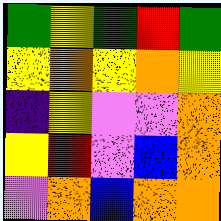[["green", "yellow", "green", "red", "green"], ["yellow", "orange", "yellow", "orange", "yellow"], ["indigo", "yellow", "violet", "violet", "orange"], ["yellow", "red", "violet", "blue", "orange"], ["violet", "orange", "blue", "orange", "orange"]]